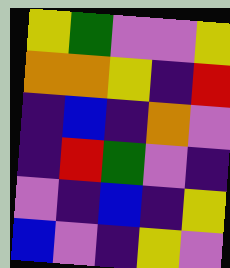[["yellow", "green", "violet", "violet", "yellow"], ["orange", "orange", "yellow", "indigo", "red"], ["indigo", "blue", "indigo", "orange", "violet"], ["indigo", "red", "green", "violet", "indigo"], ["violet", "indigo", "blue", "indigo", "yellow"], ["blue", "violet", "indigo", "yellow", "violet"]]